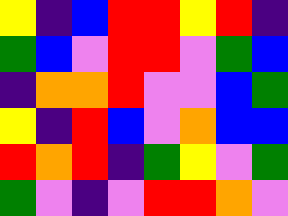[["yellow", "indigo", "blue", "red", "red", "yellow", "red", "indigo"], ["green", "blue", "violet", "red", "red", "violet", "green", "blue"], ["indigo", "orange", "orange", "red", "violet", "violet", "blue", "green"], ["yellow", "indigo", "red", "blue", "violet", "orange", "blue", "blue"], ["red", "orange", "red", "indigo", "green", "yellow", "violet", "green"], ["green", "violet", "indigo", "violet", "red", "red", "orange", "violet"]]